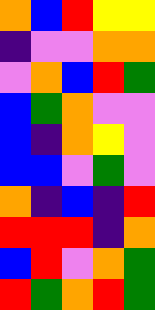[["orange", "blue", "red", "yellow", "yellow"], ["indigo", "violet", "violet", "orange", "orange"], ["violet", "orange", "blue", "red", "green"], ["blue", "green", "orange", "violet", "violet"], ["blue", "indigo", "orange", "yellow", "violet"], ["blue", "blue", "violet", "green", "violet"], ["orange", "indigo", "blue", "indigo", "red"], ["red", "red", "red", "indigo", "orange"], ["blue", "red", "violet", "orange", "green"], ["red", "green", "orange", "red", "green"]]